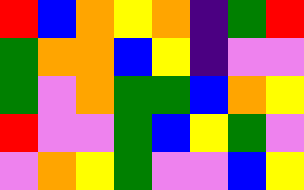[["red", "blue", "orange", "yellow", "orange", "indigo", "green", "red"], ["green", "orange", "orange", "blue", "yellow", "indigo", "violet", "violet"], ["green", "violet", "orange", "green", "green", "blue", "orange", "yellow"], ["red", "violet", "violet", "green", "blue", "yellow", "green", "violet"], ["violet", "orange", "yellow", "green", "violet", "violet", "blue", "yellow"]]